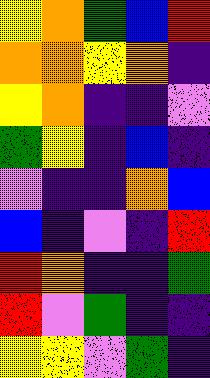[["yellow", "orange", "green", "blue", "red"], ["orange", "orange", "yellow", "orange", "indigo"], ["yellow", "orange", "indigo", "indigo", "violet"], ["green", "yellow", "indigo", "blue", "indigo"], ["violet", "indigo", "indigo", "orange", "blue"], ["blue", "indigo", "violet", "indigo", "red"], ["red", "orange", "indigo", "indigo", "green"], ["red", "violet", "green", "indigo", "indigo"], ["yellow", "yellow", "violet", "green", "indigo"]]